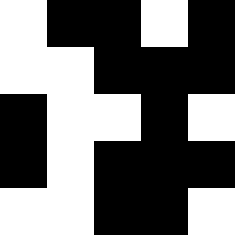[["white", "black", "black", "white", "black"], ["white", "white", "black", "black", "black"], ["black", "white", "white", "black", "white"], ["black", "white", "black", "black", "black"], ["white", "white", "black", "black", "white"]]